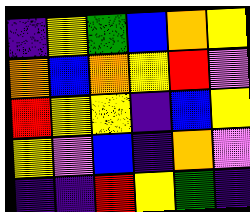[["indigo", "yellow", "green", "blue", "orange", "yellow"], ["orange", "blue", "orange", "yellow", "red", "violet"], ["red", "yellow", "yellow", "indigo", "blue", "yellow"], ["yellow", "violet", "blue", "indigo", "orange", "violet"], ["indigo", "indigo", "red", "yellow", "green", "indigo"]]